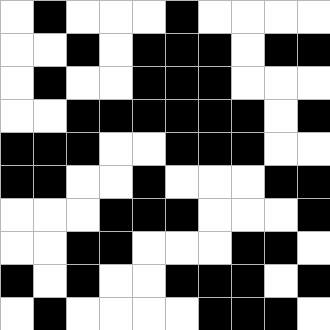[["white", "black", "white", "white", "white", "black", "white", "white", "white", "white"], ["white", "white", "black", "white", "black", "black", "black", "white", "black", "black"], ["white", "black", "white", "white", "black", "black", "black", "white", "white", "white"], ["white", "white", "black", "black", "black", "black", "black", "black", "white", "black"], ["black", "black", "black", "white", "white", "black", "black", "black", "white", "white"], ["black", "black", "white", "white", "black", "white", "white", "white", "black", "black"], ["white", "white", "white", "black", "black", "black", "white", "white", "white", "black"], ["white", "white", "black", "black", "white", "white", "white", "black", "black", "white"], ["black", "white", "black", "white", "white", "black", "black", "black", "white", "black"], ["white", "black", "white", "white", "white", "white", "black", "black", "black", "white"]]